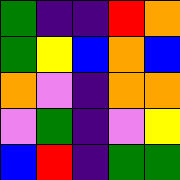[["green", "indigo", "indigo", "red", "orange"], ["green", "yellow", "blue", "orange", "blue"], ["orange", "violet", "indigo", "orange", "orange"], ["violet", "green", "indigo", "violet", "yellow"], ["blue", "red", "indigo", "green", "green"]]